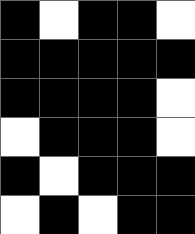[["black", "white", "black", "black", "white"], ["black", "black", "black", "black", "black"], ["black", "black", "black", "black", "white"], ["white", "black", "black", "black", "white"], ["black", "white", "black", "black", "black"], ["white", "black", "white", "black", "black"]]